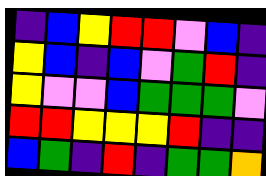[["indigo", "blue", "yellow", "red", "red", "violet", "blue", "indigo"], ["yellow", "blue", "indigo", "blue", "violet", "green", "red", "indigo"], ["yellow", "violet", "violet", "blue", "green", "green", "green", "violet"], ["red", "red", "yellow", "yellow", "yellow", "red", "indigo", "indigo"], ["blue", "green", "indigo", "red", "indigo", "green", "green", "orange"]]